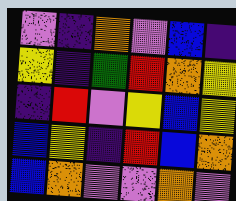[["violet", "indigo", "orange", "violet", "blue", "indigo"], ["yellow", "indigo", "green", "red", "orange", "yellow"], ["indigo", "red", "violet", "yellow", "blue", "yellow"], ["blue", "yellow", "indigo", "red", "blue", "orange"], ["blue", "orange", "violet", "violet", "orange", "violet"]]